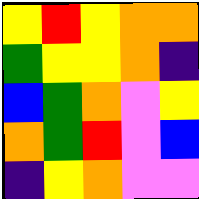[["yellow", "red", "yellow", "orange", "orange"], ["green", "yellow", "yellow", "orange", "indigo"], ["blue", "green", "orange", "violet", "yellow"], ["orange", "green", "red", "violet", "blue"], ["indigo", "yellow", "orange", "violet", "violet"]]